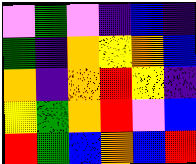[["violet", "green", "violet", "indigo", "blue", "indigo"], ["green", "indigo", "orange", "yellow", "orange", "blue"], ["orange", "indigo", "orange", "red", "yellow", "indigo"], ["yellow", "green", "orange", "red", "violet", "blue"], ["red", "green", "blue", "orange", "blue", "red"]]